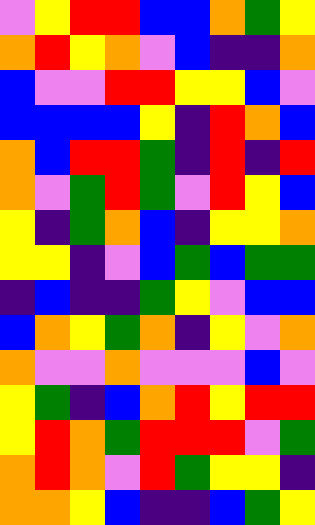[["violet", "yellow", "red", "red", "blue", "blue", "orange", "green", "yellow"], ["orange", "red", "yellow", "orange", "violet", "blue", "indigo", "indigo", "orange"], ["blue", "violet", "violet", "red", "red", "yellow", "yellow", "blue", "violet"], ["blue", "blue", "blue", "blue", "yellow", "indigo", "red", "orange", "blue"], ["orange", "blue", "red", "red", "green", "indigo", "red", "indigo", "red"], ["orange", "violet", "green", "red", "green", "violet", "red", "yellow", "blue"], ["yellow", "indigo", "green", "orange", "blue", "indigo", "yellow", "yellow", "orange"], ["yellow", "yellow", "indigo", "violet", "blue", "green", "blue", "green", "green"], ["indigo", "blue", "indigo", "indigo", "green", "yellow", "violet", "blue", "blue"], ["blue", "orange", "yellow", "green", "orange", "indigo", "yellow", "violet", "orange"], ["orange", "violet", "violet", "orange", "violet", "violet", "violet", "blue", "violet"], ["yellow", "green", "indigo", "blue", "orange", "red", "yellow", "red", "red"], ["yellow", "red", "orange", "green", "red", "red", "red", "violet", "green"], ["orange", "red", "orange", "violet", "red", "green", "yellow", "yellow", "indigo"], ["orange", "orange", "yellow", "blue", "indigo", "indigo", "blue", "green", "yellow"]]